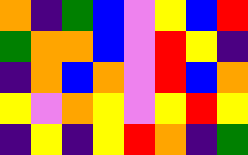[["orange", "indigo", "green", "blue", "violet", "yellow", "blue", "red"], ["green", "orange", "orange", "blue", "violet", "red", "yellow", "indigo"], ["indigo", "orange", "blue", "orange", "violet", "red", "blue", "orange"], ["yellow", "violet", "orange", "yellow", "violet", "yellow", "red", "yellow"], ["indigo", "yellow", "indigo", "yellow", "red", "orange", "indigo", "green"]]